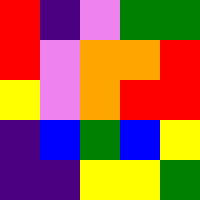[["red", "indigo", "violet", "green", "green"], ["red", "violet", "orange", "orange", "red"], ["yellow", "violet", "orange", "red", "red"], ["indigo", "blue", "green", "blue", "yellow"], ["indigo", "indigo", "yellow", "yellow", "green"]]